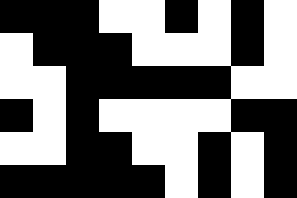[["black", "black", "black", "white", "white", "black", "white", "black", "white"], ["white", "black", "black", "black", "white", "white", "white", "black", "white"], ["white", "white", "black", "black", "black", "black", "black", "white", "white"], ["black", "white", "black", "white", "white", "white", "white", "black", "black"], ["white", "white", "black", "black", "white", "white", "black", "white", "black"], ["black", "black", "black", "black", "black", "white", "black", "white", "black"]]